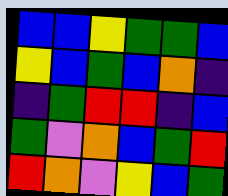[["blue", "blue", "yellow", "green", "green", "blue"], ["yellow", "blue", "green", "blue", "orange", "indigo"], ["indigo", "green", "red", "red", "indigo", "blue"], ["green", "violet", "orange", "blue", "green", "red"], ["red", "orange", "violet", "yellow", "blue", "green"]]